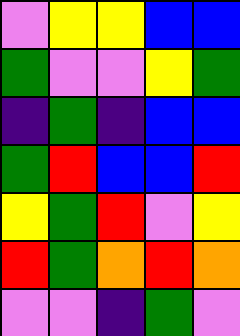[["violet", "yellow", "yellow", "blue", "blue"], ["green", "violet", "violet", "yellow", "green"], ["indigo", "green", "indigo", "blue", "blue"], ["green", "red", "blue", "blue", "red"], ["yellow", "green", "red", "violet", "yellow"], ["red", "green", "orange", "red", "orange"], ["violet", "violet", "indigo", "green", "violet"]]